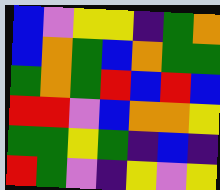[["blue", "violet", "yellow", "yellow", "indigo", "green", "orange"], ["blue", "orange", "green", "blue", "orange", "green", "green"], ["green", "orange", "green", "red", "blue", "red", "blue"], ["red", "red", "violet", "blue", "orange", "orange", "yellow"], ["green", "green", "yellow", "green", "indigo", "blue", "indigo"], ["red", "green", "violet", "indigo", "yellow", "violet", "yellow"]]